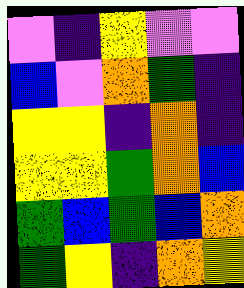[["violet", "indigo", "yellow", "violet", "violet"], ["blue", "violet", "orange", "green", "indigo"], ["yellow", "yellow", "indigo", "orange", "indigo"], ["yellow", "yellow", "green", "orange", "blue"], ["green", "blue", "green", "blue", "orange"], ["green", "yellow", "indigo", "orange", "yellow"]]